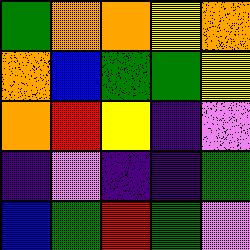[["green", "orange", "orange", "yellow", "orange"], ["orange", "blue", "green", "green", "yellow"], ["orange", "red", "yellow", "indigo", "violet"], ["indigo", "violet", "indigo", "indigo", "green"], ["blue", "green", "red", "green", "violet"]]